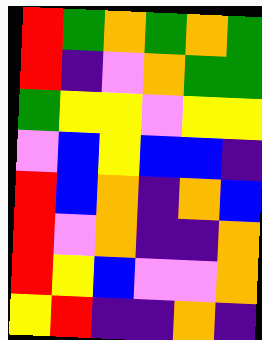[["red", "green", "orange", "green", "orange", "green"], ["red", "indigo", "violet", "orange", "green", "green"], ["green", "yellow", "yellow", "violet", "yellow", "yellow"], ["violet", "blue", "yellow", "blue", "blue", "indigo"], ["red", "blue", "orange", "indigo", "orange", "blue"], ["red", "violet", "orange", "indigo", "indigo", "orange"], ["red", "yellow", "blue", "violet", "violet", "orange"], ["yellow", "red", "indigo", "indigo", "orange", "indigo"]]